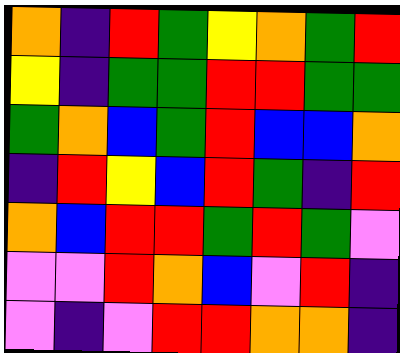[["orange", "indigo", "red", "green", "yellow", "orange", "green", "red"], ["yellow", "indigo", "green", "green", "red", "red", "green", "green"], ["green", "orange", "blue", "green", "red", "blue", "blue", "orange"], ["indigo", "red", "yellow", "blue", "red", "green", "indigo", "red"], ["orange", "blue", "red", "red", "green", "red", "green", "violet"], ["violet", "violet", "red", "orange", "blue", "violet", "red", "indigo"], ["violet", "indigo", "violet", "red", "red", "orange", "orange", "indigo"]]